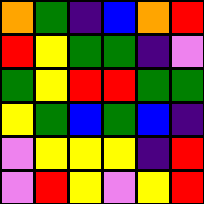[["orange", "green", "indigo", "blue", "orange", "red"], ["red", "yellow", "green", "green", "indigo", "violet"], ["green", "yellow", "red", "red", "green", "green"], ["yellow", "green", "blue", "green", "blue", "indigo"], ["violet", "yellow", "yellow", "yellow", "indigo", "red"], ["violet", "red", "yellow", "violet", "yellow", "red"]]